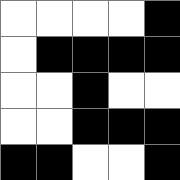[["white", "white", "white", "white", "black"], ["white", "black", "black", "black", "black"], ["white", "white", "black", "white", "white"], ["white", "white", "black", "black", "black"], ["black", "black", "white", "white", "black"]]